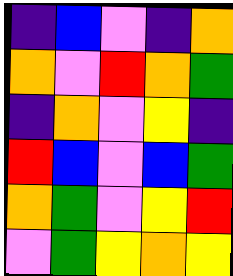[["indigo", "blue", "violet", "indigo", "orange"], ["orange", "violet", "red", "orange", "green"], ["indigo", "orange", "violet", "yellow", "indigo"], ["red", "blue", "violet", "blue", "green"], ["orange", "green", "violet", "yellow", "red"], ["violet", "green", "yellow", "orange", "yellow"]]